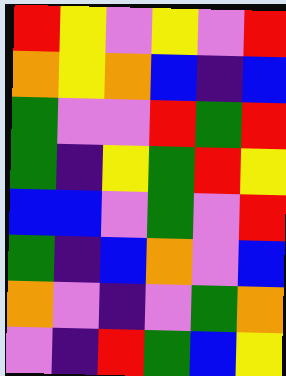[["red", "yellow", "violet", "yellow", "violet", "red"], ["orange", "yellow", "orange", "blue", "indigo", "blue"], ["green", "violet", "violet", "red", "green", "red"], ["green", "indigo", "yellow", "green", "red", "yellow"], ["blue", "blue", "violet", "green", "violet", "red"], ["green", "indigo", "blue", "orange", "violet", "blue"], ["orange", "violet", "indigo", "violet", "green", "orange"], ["violet", "indigo", "red", "green", "blue", "yellow"]]